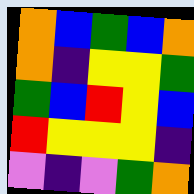[["orange", "blue", "green", "blue", "orange"], ["orange", "indigo", "yellow", "yellow", "green"], ["green", "blue", "red", "yellow", "blue"], ["red", "yellow", "yellow", "yellow", "indigo"], ["violet", "indigo", "violet", "green", "orange"]]